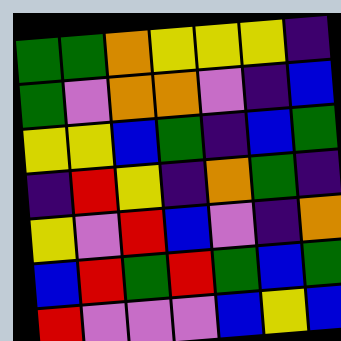[["green", "green", "orange", "yellow", "yellow", "yellow", "indigo"], ["green", "violet", "orange", "orange", "violet", "indigo", "blue"], ["yellow", "yellow", "blue", "green", "indigo", "blue", "green"], ["indigo", "red", "yellow", "indigo", "orange", "green", "indigo"], ["yellow", "violet", "red", "blue", "violet", "indigo", "orange"], ["blue", "red", "green", "red", "green", "blue", "green"], ["red", "violet", "violet", "violet", "blue", "yellow", "blue"]]